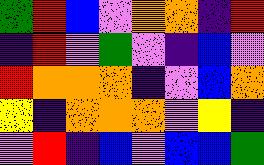[["green", "red", "blue", "violet", "orange", "orange", "indigo", "red"], ["indigo", "red", "violet", "green", "violet", "indigo", "blue", "violet"], ["red", "orange", "orange", "orange", "indigo", "violet", "blue", "orange"], ["yellow", "indigo", "orange", "orange", "orange", "violet", "yellow", "indigo"], ["violet", "red", "indigo", "blue", "violet", "blue", "blue", "green"]]